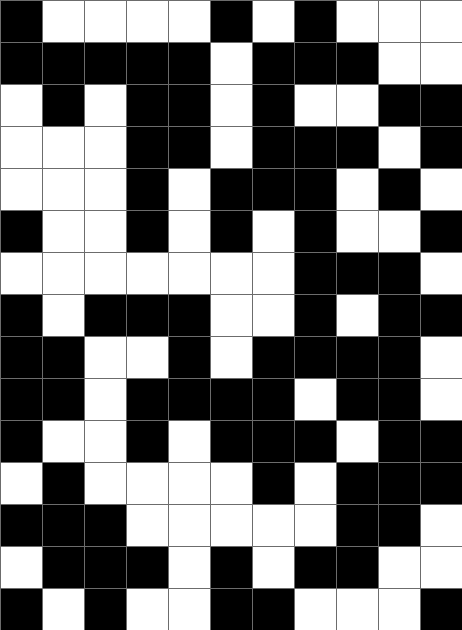[["black", "white", "white", "white", "white", "black", "white", "black", "white", "white", "white"], ["black", "black", "black", "black", "black", "white", "black", "black", "black", "white", "white"], ["white", "black", "white", "black", "black", "white", "black", "white", "white", "black", "black"], ["white", "white", "white", "black", "black", "white", "black", "black", "black", "white", "black"], ["white", "white", "white", "black", "white", "black", "black", "black", "white", "black", "white"], ["black", "white", "white", "black", "white", "black", "white", "black", "white", "white", "black"], ["white", "white", "white", "white", "white", "white", "white", "black", "black", "black", "white"], ["black", "white", "black", "black", "black", "white", "white", "black", "white", "black", "black"], ["black", "black", "white", "white", "black", "white", "black", "black", "black", "black", "white"], ["black", "black", "white", "black", "black", "black", "black", "white", "black", "black", "white"], ["black", "white", "white", "black", "white", "black", "black", "black", "white", "black", "black"], ["white", "black", "white", "white", "white", "white", "black", "white", "black", "black", "black"], ["black", "black", "black", "white", "white", "white", "white", "white", "black", "black", "white"], ["white", "black", "black", "black", "white", "black", "white", "black", "black", "white", "white"], ["black", "white", "black", "white", "white", "black", "black", "white", "white", "white", "black"]]